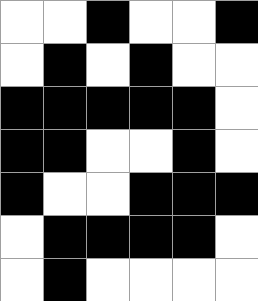[["white", "white", "black", "white", "white", "black"], ["white", "black", "white", "black", "white", "white"], ["black", "black", "black", "black", "black", "white"], ["black", "black", "white", "white", "black", "white"], ["black", "white", "white", "black", "black", "black"], ["white", "black", "black", "black", "black", "white"], ["white", "black", "white", "white", "white", "white"]]